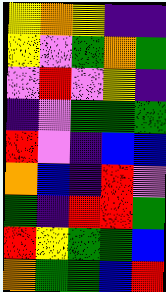[["yellow", "orange", "yellow", "indigo", "indigo"], ["yellow", "violet", "green", "orange", "green"], ["violet", "red", "violet", "yellow", "indigo"], ["indigo", "violet", "green", "green", "green"], ["red", "violet", "indigo", "blue", "blue"], ["orange", "blue", "indigo", "red", "violet"], ["green", "indigo", "red", "red", "green"], ["red", "yellow", "green", "green", "blue"], ["orange", "green", "green", "blue", "red"]]